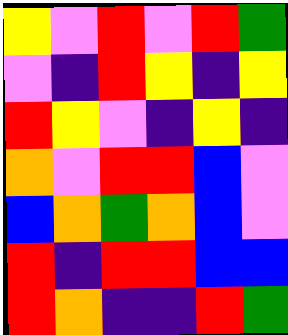[["yellow", "violet", "red", "violet", "red", "green"], ["violet", "indigo", "red", "yellow", "indigo", "yellow"], ["red", "yellow", "violet", "indigo", "yellow", "indigo"], ["orange", "violet", "red", "red", "blue", "violet"], ["blue", "orange", "green", "orange", "blue", "violet"], ["red", "indigo", "red", "red", "blue", "blue"], ["red", "orange", "indigo", "indigo", "red", "green"]]